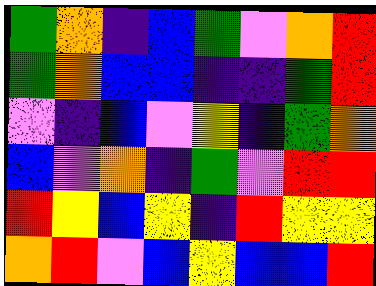[["green", "orange", "indigo", "blue", "green", "violet", "orange", "red"], ["green", "orange", "blue", "blue", "indigo", "indigo", "green", "red"], ["violet", "indigo", "blue", "violet", "yellow", "indigo", "green", "orange"], ["blue", "violet", "orange", "indigo", "green", "violet", "red", "red"], ["red", "yellow", "blue", "yellow", "indigo", "red", "yellow", "yellow"], ["orange", "red", "violet", "blue", "yellow", "blue", "blue", "red"]]